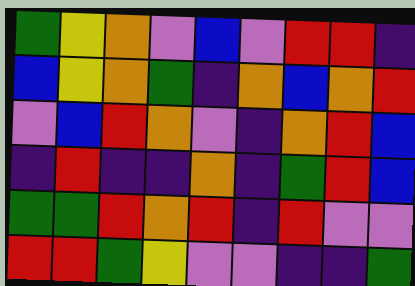[["green", "yellow", "orange", "violet", "blue", "violet", "red", "red", "indigo"], ["blue", "yellow", "orange", "green", "indigo", "orange", "blue", "orange", "red"], ["violet", "blue", "red", "orange", "violet", "indigo", "orange", "red", "blue"], ["indigo", "red", "indigo", "indigo", "orange", "indigo", "green", "red", "blue"], ["green", "green", "red", "orange", "red", "indigo", "red", "violet", "violet"], ["red", "red", "green", "yellow", "violet", "violet", "indigo", "indigo", "green"]]